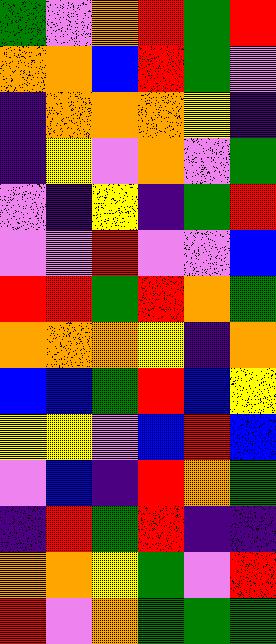[["green", "violet", "orange", "red", "green", "red"], ["orange", "orange", "blue", "red", "green", "violet"], ["indigo", "orange", "orange", "orange", "yellow", "indigo"], ["indigo", "yellow", "violet", "orange", "violet", "green"], ["violet", "indigo", "yellow", "indigo", "green", "red"], ["violet", "violet", "red", "violet", "violet", "blue"], ["red", "red", "green", "red", "orange", "green"], ["orange", "orange", "orange", "yellow", "indigo", "orange"], ["blue", "blue", "green", "red", "blue", "yellow"], ["yellow", "yellow", "violet", "blue", "red", "blue"], ["violet", "blue", "indigo", "red", "orange", "green"], ["indigo", "red", "green", "red", "indigo", "indigo"], ["orange", "orange", "yellow", "green", "violet", "red"], ["red", "violet", "orange", "green", "green", "green"]]